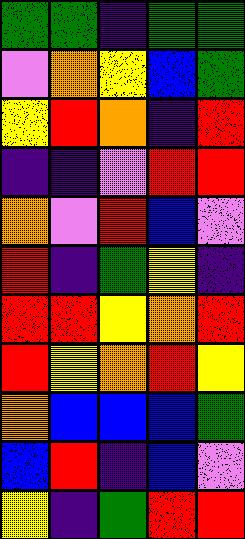[["green", "green", "indigo", "green", "green"], ["violet", "orange", "yellow", "blue", "green"], ["yellow", "red", "orange", "indigo", "red"], ["indigo", "indigo", "violet", "red", "red"], ["orange", "violet", "red", "blue", "violet"], ["red", "indigo", "green", "yellow", "indigo"], ["red", "red", "yellow", "orange", "red"], ["red", "yellow", "orange", "red", "yellow"], ["orange", "blue", "blue", "blue", "green"], ["blue", "red", "indigo", "blue", "violet"], ["yellow", "indigo", "green", "red", "red"]]